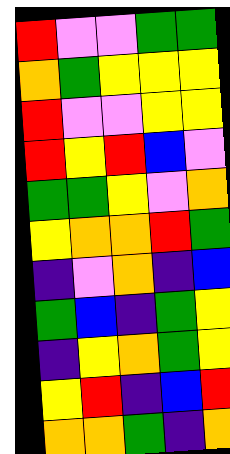[["red", "violet", "violet", "green", "green"], ["orange", "green", "yellow", "yellow", "yellow"], ["red", "violet", "violet", "yellow", "yellow"], ["red", "yellow", "red", "blue", "violet"], ["green", "green", "yellow", "violet", "orange"], ["yellow", "orange", "orange", "red", "green"], ["indigo", "violet", "orange", "indigo", "blue"], ["green", "blue", "indigo", "green", "yellow"], ["indigo", "yellow", "orange", "green", "yellow"], ["yellow", "red", "indigo", "blue", "red"], ["orange", "orange", "green", "indigo", "orange"]]